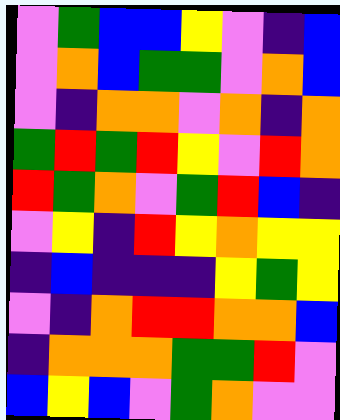[["violet", "green", "blue", "blue", "yellow", "violet", "indigo", "blue"], ["violet", "orange", "blue", "green", "green", "violet", "orange", "blue"], ["violet", "indigo", "orange", "orange", "violet", "orange", "indigo", "orange"], ["green", "red", "green", "red", "yellow", "violet", "red", "orange"], ["red", "green", "orange", "violet", "green", "red", "blue", "indigo"], ["violet", "yellow", "indigo", "red", "yellow", "orange", "yellow", "yellow"], ["indigo", "blue", "indigo", "indigo", "indigo", "yellow", "green", "yellow"], ["violet", "indigo", "orange", "red", "red", "orange", "orange", "blue"], ["indigo", "orange", "orange", "orange", "green", "green", "red", "violet"], ["blue", "yellow", "blue", "violet", "green", "orange", "violet", "violet"]]